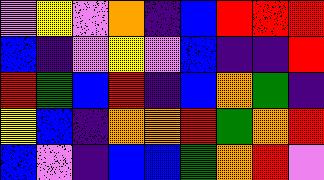[["violet", "yellow", "violet", "orange", "indigo", "blue", "red", "red", "red"], ["blue", "indigo", "violet", "yellow", "violet", "blue", "indigo", "indigo", "red"], ["red", "green", "blue", "red", "indigo", "blue", "orange", "green", "indigo"], ["yellow", "blue", "indigo", "orange", "orange", "red", "green", "orange", "red"], ["blue", "violet", "indigo", "blue", "blue", "green", "orange", "red", "violet"]]